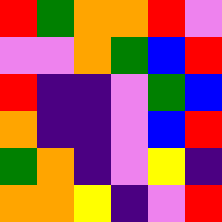[["red", "green", "orange", "orange", "red", "violet"], ["violet", "violet", "orange", "green", "blue", "red"], ["red", "indigo", "indigo", "violet", "green", "blue"], ["orange", "indigo", "indigo", "violet", "blue", "red"], ["green", "orange", "indigo", "violet", "yellow", "indigo"], ["orange", "orange", "yellow", "indigo", "violet", "red"]]